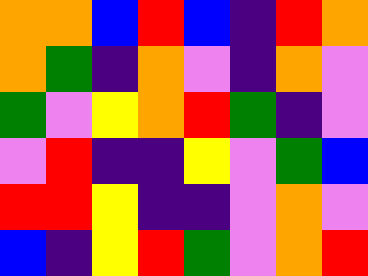[["orange", "orange", "blue", "red", "blue", "indigo", "red", "orange"], ["orange", "green", "indigo", "orange", "violet", "indigo", "orange", "violet"], ["green", "violet", "yellow", "orange", "red", "green", "indigo", "violet"], ["violet", "red", "indigo", "indigo", "yellow", "violet", "green", "blue"], ["red", "red", "yellow", "indigo", "indigo", "violet", "orange", "violet"], ["blue", "indigo", "yellow", "red", "green", "violet", "orange", "red"]]